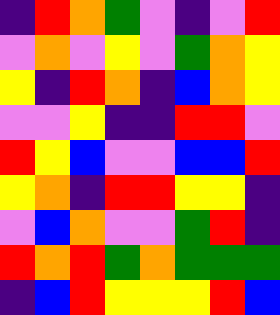[["indigo", "red", "orange", "green", "violet", "indigo", "violet", "red"], ["violet", "orange", "violet", "yellow", "violet", "green", "orange", "yellow"], ["yellow", "indigo", "red", "orange", "indigo", "blue", "orange", "yellow"], ["violet", "violet", "yellow", "indigo", "indigo", "red", "red", "violet"], ["red", "yellow", "blue", "violet", "violet", "blue", "blue", "red"], ["yellow", "orange", "indigo", "red", "red", "yellow", "yellow", "indigo"], ["violet", "blue", "orange", "violet", "violet", "green", "red", "indigo"], ["red", "orange", "red", "green", "orange", "green", "green", "green"], ["indigo", "blue", "red", "yellow", "yellow", "yellow", "red", "blue"]]